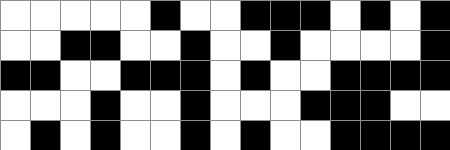[["white", "white", "white", "white", "white", "black", "white", "white", "black", "black", "black", "white", "black", "white", "black"], ["white", "white", "black", "black", "white", "white", "black", "white", "white", "black", "white", "white", "white", "white", "black"], ["black", "black", "white", "white", "black", "black", "black", "white", "black", "white", "white", "black", "black", "black", "black"], ["white", "white", "white", "black", "white", "white", "black", "white", "white", "white", "black", "black", "black", "white", "white"], ["white", "black", "white", "black", "white", "white", "black", "white", "black", "white", "white", "black", "black", "black", "black"]]